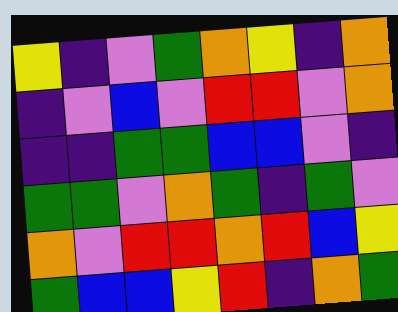[["yellow", "indigo", "violet", "green", "orange", "yellow", "indigo", "orange"], ["indigo", "violet", "blue", "violet", "red", "red", "violet", "orange"], ["indigo", "indigo", "green", "green", "blue", "blue", "violet", "indigo"], ["green", "green", "violet", "orange", "green", "indigo", "green", "violet"], ["orange", "violet", "red", "red", "orange", "red", "blue", "yellow"], ["green", "blue", "blue", "yellow", "red", "indigo", "orange", "green"]]